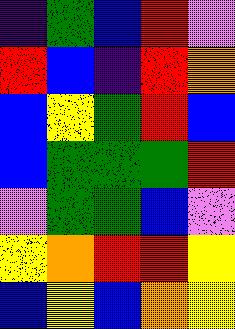[["indigo", "green", "blue", "red", "violet"], ["red", "blue", "indigo", "red", "orange"], ["blue", "yellow", "green", "red", "blue"], ["blue", "green", "green", "green", "red"], ["violet", "green", "green", "blue", "violet"], ["yellow", "orange", "red", "red", "yellow"], ["blue", "yellow", "blue", "orange", "yellow"]]